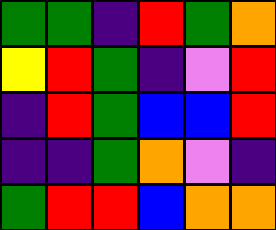[["green", "green", "indigo", "red", "green", "orange"], ["yellow", "red", "green", "indigo", "violet", "red"], ["indigo", "red", "green", "blue", "blue", "red"], ["indigo", "indigo", "green", "orange", "violet", "indigo"], ["green", "red", "red", "blue", "orange", "orange"]]